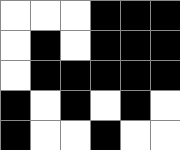[["white", "white", "white", "black", "black", "black"], ["white", "black", "white", "black", "black", "black"], ["white", "black", "black", "black", "black", "black"], ["black", "white", "black", "white", "black", "white"], ["black", "white", "white", "black", "white", "white"]]